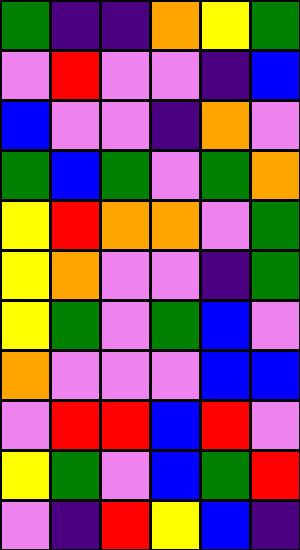[["green", "indigo", "indigo", "orange", "yellow", "green"], ["violet", "red", "violet", "violet", "indigo", "blue"], ["blue", "violet", "violet", "indigo", "orange", "violet"], ["green", "blue", "green", "violet", "green", "orange"], ["yellow", "red", "orange", "orange", "violet", "green"], ["yellow", "orange", "violet", "violet", "indigo", "green"], ["yellow", "green", "violet", "green", "blue", "violet"], ["orange", "violet", "violet", "violet", "blue", "blue"], ["violet", "red", "red", "blue", "red", "violet"], ["yellow", "green", "violet", "blue", "green", "red"], ["violet", "indigo", "red", "yellow", "blue", "indigo"]]